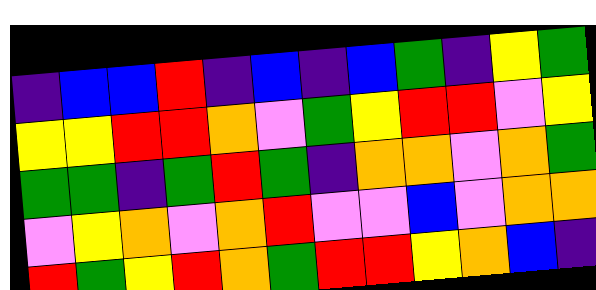[["indigo", "blue", "blue", "red", "indigo", "blue", "indigo", "blue", "green", "indigo", "yellow", "green"], ["yellow", "yellow", "red", "red", "orange", "violet", "green", "yellow", "red", "red", "violet", "yellow"], ["green", "green", "indigo", "green", "red", "green", "indigo", "orange", "orange", "violet", "orange", "green"], ["violet", "yellow", "orange", "violet", "orange", "red", "violet", "violet", "blue", "violet", "orange", "orange"], ["red", "green", "yellow", "red", "orange", "green", "red", "red", "yellow", "orange", "blue", "indigo"]]